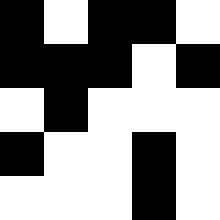[["black", "white", "black", "black", "white"], ["black", "black", "black", "white", "black"], ["white", "black", "white", "white", "white"], ["black", "white", "white", "black", "white"], ["white", "white", "white", "black", "white"]]